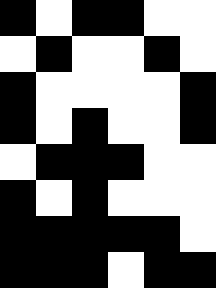[["black", "white", "black", "black", "white", "white"], ["white", "black", "white", "white", "black", "white"], ["black", "white", "white", "white", "white", "black"], ["black", "white", "black", "white", "white", "black"], ["white", "black", "black", "black", "white", "white"], ["black", "white", "black", "white", "white", "white"], ["black", "black", "black", "black", "black", "white"], ["black", "black", "black", "white", "black", "black"]]